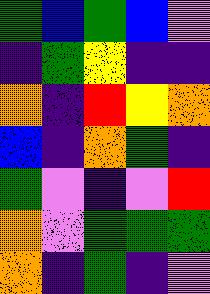[["green", "blue", "green", "blue", "violet"], ["indigo", "green", "yellow", "indigo", "indigo"], ["orange", "indigo", "red", "yellow", "orange"], ["blue", "indigo", "orange", "green", "indigo"], ["green", "violet", "indigo", "violet", "red"], ["orange", "violet", "green", "green", "green"], ["orange", "indigo", "green", "indigo", "violet"]]